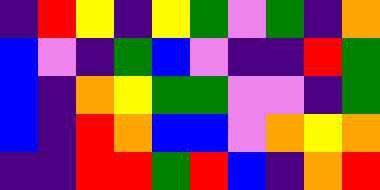[["indigo", "red", "yellow", "indigo", "yellow", "green", "violet", "green", "indigo", "orange"], ["blue", "violet", "indigo", "green", "blue", "violet", "indigo", "indigo", "red", "green"], ["blue", "indigo", "orange", "yellow", "green", "green", "violet", "violet", "indigo", "green"], ["blue", "indigo", "red", "orange", "blue", "blue", "violet", "orange", "yellow", "orange"], ["indigo", "indigo", "red", "red", "green", "red", "blue", "indigo", "orange", "red"]]